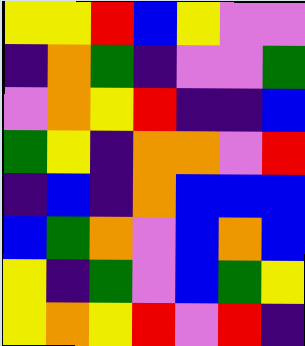[["yellow", "yellow", "red", "blue", "yellow", "violet", "violet"], ["indigo", "orange", "green", "indigo", "violet", "violet", "green"], ["violet", "orange", "yellow", "red", "indigo", "indigo", "blue"], ["green", "yellow", "indigo", "orange", "orange", "violet", "red"], ["indigo", "blue", "indigo", "orange", "blue", "blue", "blue"], ["blue", "green", "orange", "violet", "blue", "orange", "blue"], ["yellow", "indigo", "green", "violet", "blue", "green", "yellow"], ["yellow", "orange", "yellow", "red", "violet", "red", "indigo"]]